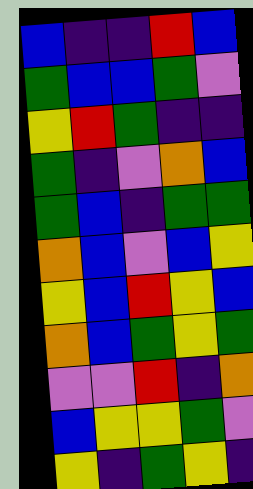[["blue", "indigo", "indigo", "red", "blue"], ["green", "blue", "blue", "green", "violet"], ["yellow", "red", "green", "indigo", "indigo"], ["green", "indigo", "violet", "orange", "blue"], ["green", "blue", "indigo", "green", "green"], ["orange", "blue", "violet", "blue", "yellow"], ["yellow", "blue", "red", "yellow", "blue"], ["orange", "blue", "green", "yellow", "green"], ["violet", "violet", "red", "indigo", "orange"], ["blue", "yellow", "yellow", "green", "violet"], ["yellow", "indigo", "green", "yellow", "indigo"]]